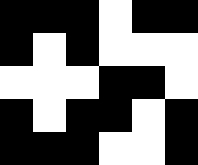[["black", "black", "black", "white", "black", "black"], ["black", "white", "black", "white", "white", "white"], ["white", "white", "white", "black", "black", "white"], ["black", "white", "black", "black", "white", "black"], ["black", "black", "black", "white", "white", "black"]]